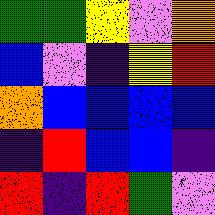[["green", "green", "yellow", "violet", "orange"], ["blue", "violet", "indigo", "yellow", "red"], ["orange", "blue", "blue", "blue", "blue"], ["indigo", "red", "blue", "blue", "indigo"], ["red", "indigo", "red", "green", "violet"]]